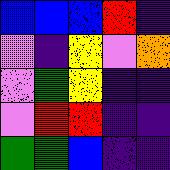[["blue", "blue", "blue", "red", "indigo"], ["violet", "indigo", "yellow", "violet", "orange"], ["violet", "green", "yellow", "indigo", "indigo"], ["violet", "red", "red", "indigo", "indigo"], ["green", "green", "blue", "indigo", "indigo"]]